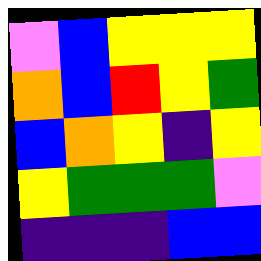[["violet", "blue", "yellow", "yellow", "yellow"], ["orange", "blue", "red", "yellow", "green"], ["blue", "orange", "yellow", "indigo", "yellow"], ["yellow", "green", "green", "green", "violet"], ["indigo", "indigo", "indigo", "blue", "blue"]]